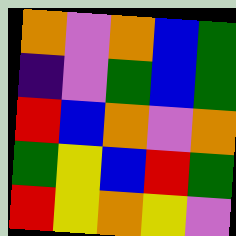[["orange", "violet", "orange", "blue", "green"], ["indigo", "violet", "green", "blue", "green"], ["red", "blue", "orange", "violet", "orange"], ["green", "yellow", "blue", "red", "green"], ["red", "yellow", "orange", "yellow", "violet"]]